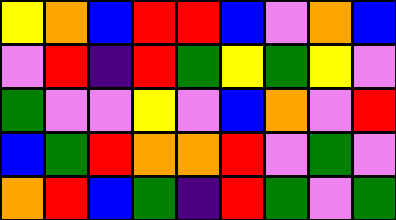[["yellow", "orange", "blue", "red", "red", "blue", "violet", "orange", "blue"], ["violet", "red", "indigo", "red", "green", "yellow", "green", "yellow", "violet"], ["green", "violet", "violet", "yellow", "violet", "blue", "orange", "violet", "red"], ["blue", "green", "red", "orange", "orange", "red", "violet", "green", "violet"], ["orange", "red", "blue", "green", "indigo", "red", "green", "violet", "green"]]